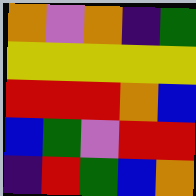[["orange", "violet", "orange", "indigo", "green"], ["yellow", "yellow", "yellow", "yellow", "yellow"], ["red", "red", "red", "orange", "blue"], ["blue", "green", "violet", "red", "red"], ["indigo", "red", "green", "blue", "orange"]]